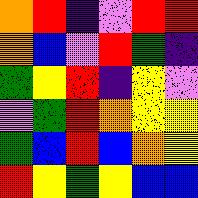[["orange", "red", "indigo", "violet", "red", "red"], ["orange", "blue", "violet", "red", "green", "indigo"], ["green", "yellow", "red", "indigo", "yellow", "violet"], ["violet", "green", "red", "orange", "yellow", "yellow"], ["green", "blue", "red", "blue", "orange", "yellow"], ["red", "yellow", "green", "yellow", "blue", "blue"]]